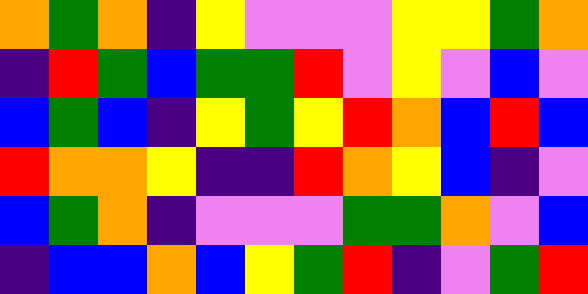[["orange", "green", "orange", "indigo", "yellow", "violet", "violet", "violet", "yellow", "yellow", "green", "orange"], ["indigo", "red", "green", "blue", "green", "green", "red", "violet", "yellow", "violet", "blue", "violet"], ["blue", "green", "blue", "indigo", "yellow", "green", "yellow", "red", "orange", "blue", "red", "blue"], ["red", "orange", "orange", "yellow", "indigo", "indigo", "red", "orange", "yellow", "blue", "indigo", "violet"], ["blue", "green", "orange", "indigo", "violet", "violet", "violet", "green", "green", "orange", "violet", "blue"], ["indigo", "blue", "blue", "orange", "blue", "yellow", "green", "red", "indigo", "violet", "green", "red"]]